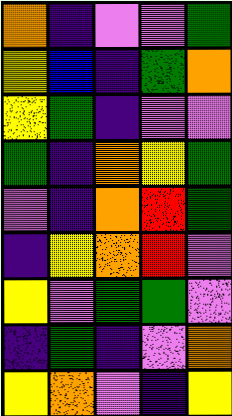[["orange", "indigo", "violet", "violet", "green"], ["yellow", "blue", "indigo", "green", "orange"], ["yellow", "green", "indigo", "violet", "violet"], ["green", "indigo", "orange", "yellow", "green"], ["violet", "indigo", "orange", "red", "green"], ["indigo", "yellow", "orange", "red", "violet"], ["yellow", "violet", "green", "green", "violet"], ["indigo", "green", "indigo", "violet", "orange"], ["yellow", "orange", "violet", "indigo", "yellow"]]